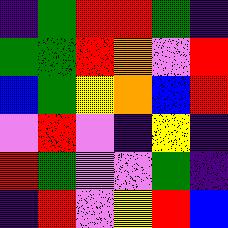[["indigo", "green", "red", "red", "green", "indigo"], ["green", "green", "red", "orange", "violet", "red"], ["blue", "green", "yellow", "orange", "blue", "red"], ["violet", "red", "violet", "indigo", "yellow", "indigo"], ["red", "green", "violet", "violet", "green", "indigo"], ["indigo", "red", "violet", "yellow", "red", "blue"]]